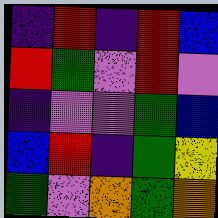[["indigo", "red", "indigo", "red", "blue"], ["red", "green", "violet", "red", "violet"], ["indigo", "violet", "violet", "green", "blue"], ["blue", "red", "indigo", "green", "yellow"], ["green", "violet", "orange", "green", "orange"]]